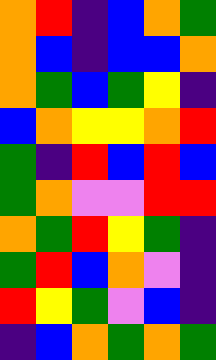[["orange", "red", "indigo", "blue", "orange", "green"], ["orange", "blue", "indigo", "blue", "blue", "orange"], ["orange", "green", "blue", "green", "yellow", "indigo"], ["blue", "orange", "yellow", "yellow", "orange", "red"], ["green", "indigo", "red", "blue", "red", "blue"], ["green", "orange", "violet", "violet", "red", "red"], ["orange", "green", "red", "yellow", "green", "indigo"], ["green", "red", "blue", "orange", "violet", "indigo"], ["red", "yellow", "green", "violet", "blue", "indigo"], ["indigo", "blue", "orange", "green", "orange", "green"]]